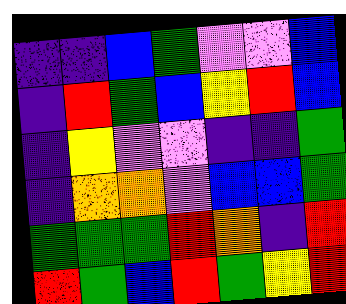[["indigo", "indigo", "blue", "green", "violet", "violet", "blue"], ["indigo", "red", "green", "blue", "yellow", "red", "blue"], ["indigo", "yellow", "violet", "violet", "indigo", "indigo", "green"], ["indigo", "orange", "orange", "violet", "blue", "blue", "green"], ["green", "green", "green", "red", "orange", "indigo", "red"], ["red", "green", "blue", "red", "green", "yellow", "red"]]